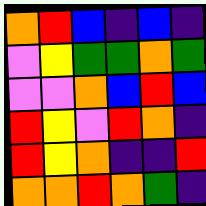[["orange", "red", "blue", "indigo", "blue", "indigo"], ["violet", "yellow", "green", "green", "orange", "green"], ["violet", "violet", "orange", "blue", "red", "blue"], ["red", "yellow", "violet", "red", "orange", "indigo"], ["red", "yellow", "orange", "indigo", "indigo", "red"], ["orange", "orange", "red", "orange", "green", "indigo"]]